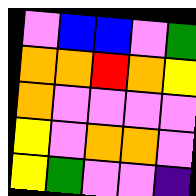[["violet", "blue", "blue", "violet", "green"], ["orange", "orange", "red", "orange", "yellow"], ["orange", "violet", "violet", "violet", "violet"], ["yellow", "violet", "orange", "orange", "violet"], ["yellow", "green", "violet", "violet", "indigo"]]